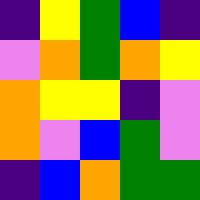[["indigo", "yellow", "green", "blue", "indigo"], ["violet", "orange", "green", "orange", "yellow"], ["orange", "yellow", "yellow", "indigo", "violet"], ["orange", "violet", "blue", "green", "violet"], ["indigo", "blue", "orange", "green", "green"]]